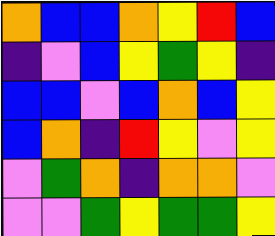[["orange", "blue", "blue", "orange", "yellow", "red", "blue"], ["indigo", "violet", "blue", "yellow", "green", "yellow", "indigo"], ["blue", "blue", "violet", "blue", "orange", "blue", "yellow"], ["blue", "orange", "indigo", "red", "yellow", "violet", "yellow"], ["violet", "green", "orange", "indigo", "orange", "orange", "violet"], ["violet", "violet", "green", "yellow", "green", "green", "yellow"]]